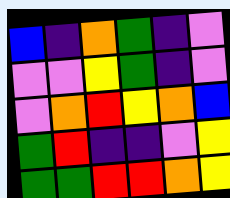[["blue", "indigo", "orange", "green", "indigo", "violet"], ["violet", "violet", "yellow", "green", "indigo", "violet"], ["violet", "orange", "red", "yellow", "orange", "blue"], ["green", "red", "indigo", "indigo", "violet", "yellow"], ["green", "green", "red", "red", "orange", "yellow"]]